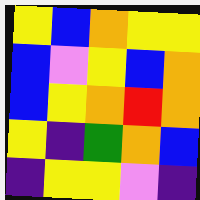[["yellow", "blue", "orange", "yellow", "yellow"], ["blue", "violet", "yellow", "blue", "orange"], ["blue", "yellow", "orange", "red", "orange"], ["yellow", "indigo", "green", "orange", "blue"], ["indigo", "yellow", "yellow", "violet", "indigo"]]